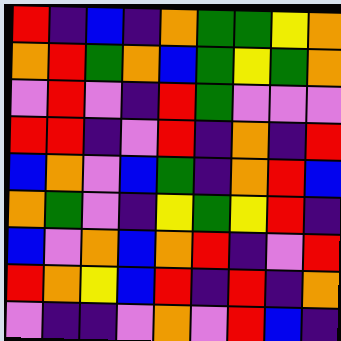[["red", "indigo", "blue", "indigo", "orange", "green", "green", "yellow", "orange"], ["orange", "red", "green", "orange", "blue", "green", "yellow", "green", "orange"], ["violet", "red", "violet", "indigo", "red", "green", "violet", "violet", "violet"], ["red", "red", "indigo", "violet", "red", "indigo", "orange", "indigo", "red"], ["blue", "orange", "violet", "blue", "green", "indigo", "orange", "red", "blue"], ["orange", "green", "violet", "indigo", "yellow", "green", "yellow", "red", "indigo"], ["blue", "violet", "orange", "blue", "orange", "red", "indigo", "violet", "red"], ["red", "orange", "yellow", "blue", "red", "indigo", "red", "indigo", "orange"], ["violet", "indigo", "indigo", "violet", "orange", "violet", "red", "blue", "indigo"]]